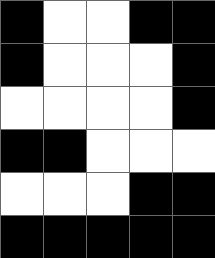[["black", "white", "white", "black", "black"], ["black", "white", "white", "white", "black"], ["white", "white", "white", "white", "black"], ["black", "black", "white", "white", "white"], ["white", "white", "white", "black", "black"], ["black", "black", "black", "black", "black"]]